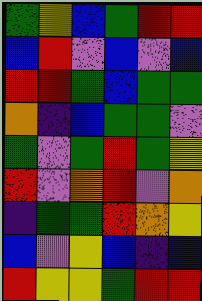[["green", "yellow", "blue", "green", "red", "red"], ["blue", "red", "violet", "blue", "violet", "blue"], ["red", "red", "green", "blue", "green", "green"], ["orange", "indigo", "blue", "green", "green", "violet"], ["green", "violet", "green", "red", "green", "yellow"], ["red", "violet", "orange", "red", "violet", "orange"], ["indigo", "green", "green", "red", "orange", "yellow"], ["blue", "violet", "yellow", "blue", "indigo", "blue"], ["red", "yellow", "yellow", "green", "red", "red"]]